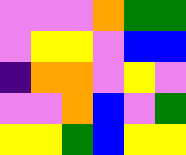[["violet", "violet", "violet", "orange", "green", "green"], ["violet", "yellow", "yellow", "violet", "blue", "blue"], ["indigo", "orange", "orange", "violet", "yellow", "violet"], ["violet", "violet", "orange", "blue", "violet", "green"], ["yellow", "yellow", "green", "blue", "yellow", "yellow"]]